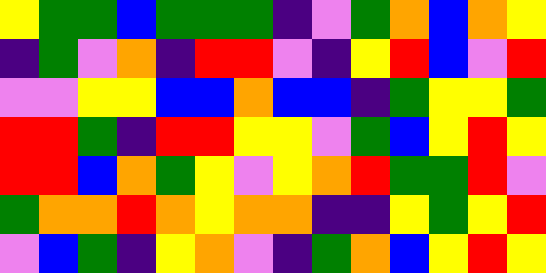[["yellow", "green", "green", "blue", "green", "green", "green", "indigo", "violet", "green", "orange", "blue", "orange", "yellow"], ["indigo", "green", "violet", "orange", "indigo", "red", "red", "violet", "indigo", "yellow", "red", "blue", "violet", "red"], ["violet", "violet", "yellow", "yellow", "blue", "blue", "orange", "blue", "blue", "indigo", "green", "yellow", "yellow", "green"], ["red", "red", "green", "indigo", "red", "red", "yellow", "yellow", "violet", "green", "blue", "yellow", "red", "yellow"], ["red", "red", "blue", "orange", "green", "yellow", "violet", "yellow", "orange", "red", "green", "green", "red", "violet"], ["green", "orange", "orange", "red", "orange", "yellow", "orange", "orange", "indigo", "indigo", "yellow", "green", "yellow", "red"], ["violet", "blue", "green", "indigo", "yellow", "orange", "violet", "indigo", "green", "orange", "blue", "yellow", "red", "yellow"]]